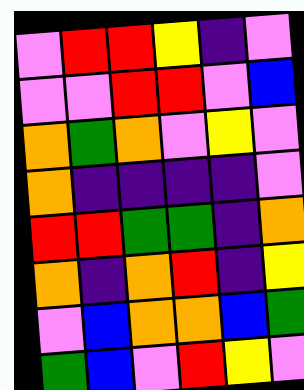[["violet", "red", "red", "yellow", "indigo", "violet"], ["violet", "violet", "red", "red", "violet", "blue"], ["orange", "green", "orange", "violet", "yellow", "violet"], ["orange", "indigo", "indigo", "indigo", "indigo", "violet"], ["red", "red", "green", "green", "indigo", "orange"], ["orange", "indigo", "orange", "red", "indigo", "yellow"], ["violet", "blue", "orange", "orange", "blue", "green"], ["green", "blue", "violet", "red", "yellow", "violet"]]